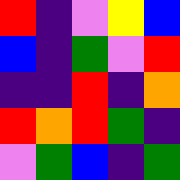[["red", "indigo", "violet", "yellow", "blue"], ["blue", "indigo", "green", "violet", "red"], ["indigo", "indigo", "red", "indigo", "orange"], ["red", "orange", "red", "green", "indigo"], ["violet", "green", "blue", "indigo", "green"]]